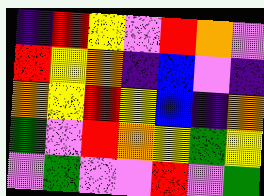[["indigo", "red", "yellow", "violet", "red", "orange", "violet"], ["red", "yellow", "orange", "indigo", "blue", "violet", "indigo"], ["orange", "yellow", "red", "yellow", "blue", "indigo", "orange"], ["green", "violet", "red", "orange", "yellow", "green", "yellow"], ["violet", "green", "violet", "violet", "red", "violet", "green"]]